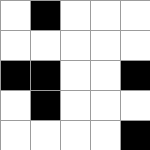[["white", "black", "white", "white", "white"], ["white", "white", "white", "white", "white"], ["black", "black", "white", "white", "black"], ["white", "black", "white", "white", "white"], ["white", "white", "white", "white", "black"]]